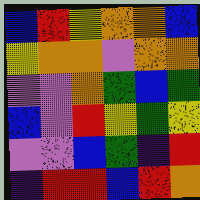[["blue", "red", "yellow", "orange", "orange", "blue"], ["yellow", "orange", "orange", "violet", "orange", "orange"], ["violet", "violet", "orange", "green", "blue", "green"], ["blue", "violet", "red", "yellow", "green", "yellow"], ["violet", "violet", "blue", "green", "indigo", "red"], ["indigo", "red", "red", "blue", "red", "orange"]]